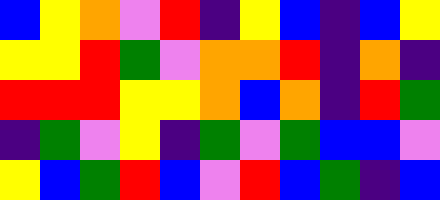[["blue", "yellow", "orange", "violet", "red", "indigo", "yellow", "blue", "indigo", "blue", "yellow"], ["yellow", "yellow", "red", "green", "violet", "orange", "orange", "red", "indigo", "orange", "indigo"], ["red", "red", "red", "yellow", "yellow", "orange", "blue", "orange", "indigo", "red", "green"], ["indigo", "green", "violet", "yellow", "indigo", "green", "violet", "green", "blue", "blue", "violet"], ["yellow", "blue", "green", "red", "blue", "violet", "red", "blue", "green", "indigo", "blue"]]